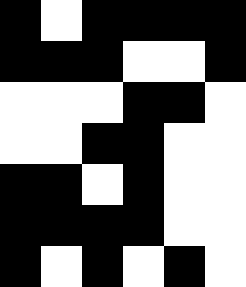[["black", "white", "black", "black", "black", "black"], ["black", "black", "black", "white", "white", "black"], ["white", "white", "white", "black", "black", "white"], ["white", "white", "black", "black", "white", "white"], ["black", "black", "white", "black", "white", "white"], ["black", "black", "black", "black", "white", "white"], ["black", "white", "black", "white", "black", "white"]]